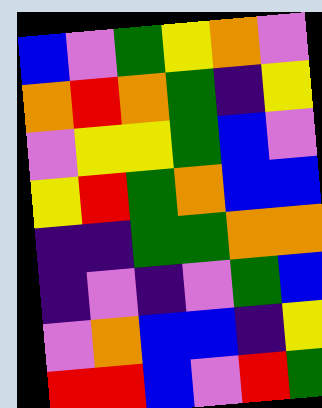[["blue", "violet", "green", "yellow", "orange", "violet"], ["orange", "red", "orange", "green", "indigo", "yellow"], ["violet", "yellow", "yellow", "green", "blue", "violet"], ["yellow", "red", "green", "orange", "blue", "blue"], ["indigo", "indigo", "green", "green", "orange", "orange"], ["indigo", "violet", "indigo", "violet", "green", "blue"], ["violet", "orange", "blue", "blue", "indigo", "yellow"], ["red", "red", "blue", "violet", "red", "green"]]